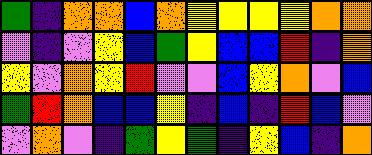[["green", "indigo", "orange", "orange", "blue", "orange", "yellow", "yellow", "yellow", "yellow", "orange", "orange"], ["violet", "indigo", "violet", "yellow", "blue", "green", "yellow", "blue", "blue", "red", "indigo", "orange"], ["yellow", "violet", "orange", "yellow", "red", "violet", "violet", "blue", "yellow", "orange", "violet", "blue"], ["green", "red", "orange", "blue", "blue", "yellow", "indigo", "blue", "indigo", "red", "blue", "violet"], ["violet", "orange", "violet", "indigo", "green", "yellow", "green", "indigo", "yellow", "blue", "indigo", "orange"]]